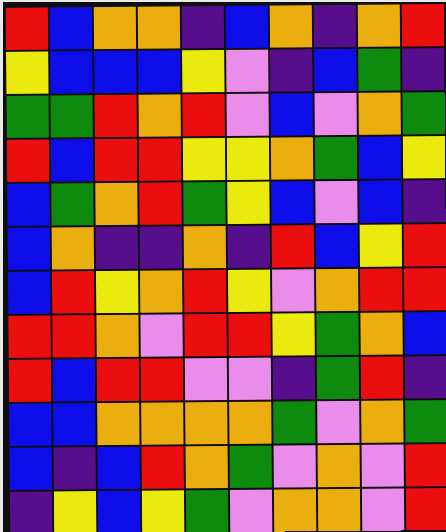[["red", "blue", "orange", "orange", "indigo", "blue", "orange", "indigo", "orange", "red"], ["yellow", "blue", "blue", "blue", "yellow", "violet", "indigo", "blue", "green", "indigo"], ["green", "green", "red", "orange", "red", "violet", "blue", "violet", "orange", "green"], ["red", "blue", "red", "red", "yellow", "yellow", "orange", "green", "blue", "yellow"], ["blue", "green", "orange", "red", "green", "yellow", "blue", "violet", "blue", "indigo"], ["blue", "orange", "indigo", "indigo", "orange", "indigo", "red", "blue", "yellow", "red"], ["blue", "red", "yellow", "orange", "red", "yellow", "violet", "orange", "red", "red"], ["red", "red", "orange", "violet", "red", "red", "yellow", "green", "orange", "blue"], ["red", "blue", "red", "red", "violet", "violet", "indigo", "green", "red", "indigo"], ["blue", "blue", "orange", "orange", "orange", "orange", "green", "violet", "orange", "green"], ["blue", "indigo", "blue", "red", "orange", "green", "violet", "orange", "violet", "red"], ["indigo", "yellow", "blue", "yellow", "green", "violet", "orange", "orange", "violet", "red"]]